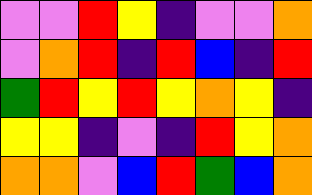[["violet", "violet", "red", "yellow", "indigo", "violet", "violet", "orange"], ["violet", "orange", "red", "indigo", "red", "blue", "indigo", "red"], ["green", "red", "yellow", "red", "yellow", "orange", "yellow", "indigo"], ["yellow", "yellow", "indigo", "violet", "indigo", "red", "yellow", "orange"], ["orange", "orange", "violet", "blue", "red", "green", "blue", "orange"]]